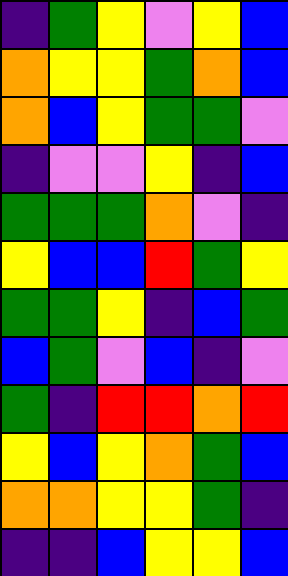[["indigo", "green", "yellow", "violet", "yellow", "blue"], ["orange", "yellow", "yellow", "green", "orange", "blue"], ["orange", "blue", "yellow", "green", "green", "violet"], ["indigo", "violet", "violet", "yellow", "indigo", "blue"], ["green", "green", "green", "orange", "violet", "indigo"], ["yellow", "blue", "blue", "red", "green", "yellow"], ["green", "green", "yellow", "indigo", "blue", "green"], ["blue", "green", "violet", "blue", "indigo", "violet"], ["green", "indigo", "red", "red", "orange", "red"], ["yellow", "blue", "yellow", "orange", "green", "blue"], ["orange", "orange", "yellow", "yellow", "green", "indigo"], ["indigo", "indigo", "blue", "yellow", "yellow", "blue"]]